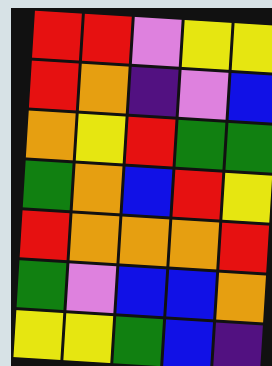[["red", "red", "violet", "yellow", "yellow"], ["red", "orange", "indigo", "violet", "blue"], ["orange", "yellow", "red", "green", "green"], ["green", "orange", "blue", "red", "yellow"], ["red", "orange", "orange", "orange", "red"], ["green", "violet", "blue", "blue", "orange"], ["yellow", "yellow", "green", "blue", "indigo"]]